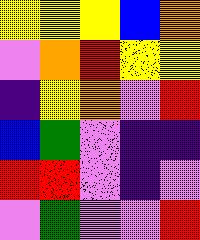[["yellow", "yellow", "yellow", "blue", "orange"], ["violet", "orange", "red", "yellow", "yellow"], ["indigo", "yellow", "orange", "violet", "red"], ["blue", "green", "violet", "indigo", "indigo"], ["red", "red", "violet", "indigo", "violet"], ["violet", "green", "violet", "violet", "red"]]